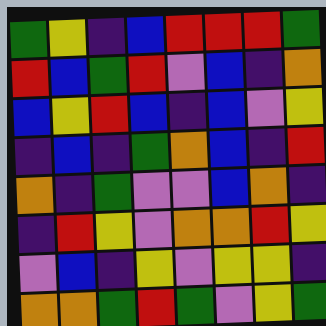[["green", "yellow", "indigo", "blue", "red", "red", "red", "green"], ["red", "blue", "green", "red", "violet", "blue", "indigo", "orange"], ["blue", "yellow", "red", "blue", "indigo", "blue", "violet", "yellow"], ["indigo", "blue", "indigo", "green", "orange", "blue", "indigo", "red"], ["orange", "indigo", "green", "violet", "violet", "blue", "orange", "indigo"], ["indigo", "red", "yellow", "violet", "orange", "orange", "red", "yellow"], ["violet", "blue", "indigo", "yellow", "violet", "yellow", "yellow", "indigo"], ["orange", "orange", "green", "red", "green", "violet", "yellow", "green"]]